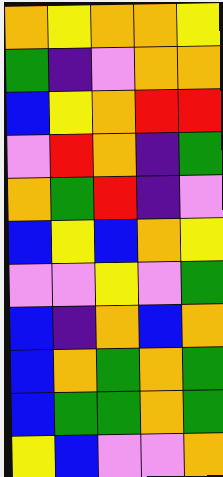[["orange", "yellow", "orange", "orange", "yellow"], ["green", "indigo", "violet", "orange", "orange"], ["blue", "yellow", "orange", "red", "red"], ["violet", "red", "orange", "indigo", "green"], ["orange", "green", "red", "indigo", "violet"], ["blue", "yellow", "blue", "orange", "yellow"], ["violet", "violet", "yellow", "violet", "green"], ["blue", "indigo", "orange", "blue", "orange"], ["blue", "orange", "green", "orange", "green"], ["blue", "green", "green", "orange", "green"], ["yellow", "blue", "violet", "violet", "orange"]]